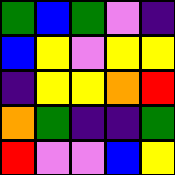[["green", "blue", "green", "violet", "indigo"], ["blue", "yellow", "violet", "yellow", "yellow"], ["indigo", "yellow", "yellow", "orange", "red"], ["orange", "green", "indigo", "indigo", "green"], ["red", "violet", "violet", "blue", "yellow"]]